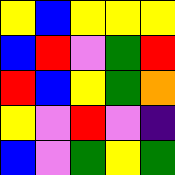[["yellow", "blue", "yellow", "yellow", "yellow"], ["blue", "red", "violet", "green", "red"], ["red", "blue", "yellow", "green", "orange"], ["yellow", "violet", "red", "violet", "indigo"], ["blue", "violet", "green", "yellow", "green"]]